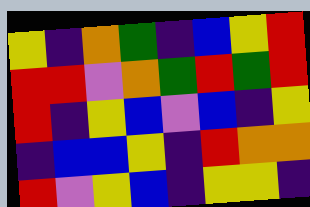[["yellow", "indigo", "orange", "green", "indigo", "blue", "yellow", "red"], ["red", "red", "violet", "orange", "green", "red", "green", "red"], ["red", "indigo", "yellow", "blue", "violet", "blue", "indigo", "yellow"], ["indigo", "blue", "blue", "yellow", "indigo", "red", "orange", "orange"], ["red", "violet", "yellow", "blue", "indigo", "yellow", "yellow", "indigo"]]